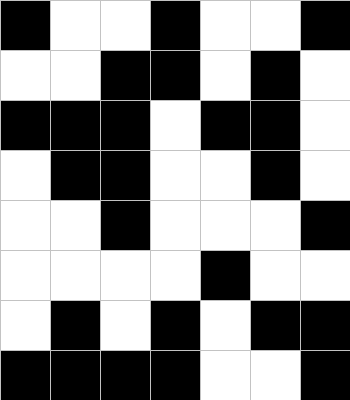[["black", "white", "white", "black", "white", "white", "black"], ["white", "white", "black", "black", "white", "black", "white"], ["black", "black", "black", "white", "black", "black", "white"], ["white", "black", "black", "white", "white", "black", "white"], ["white", "white", "black", "white", "white", "white", "black"], ["white", "white", "white", "white", "black", "white", "white"], ["white", "black", "white", "black", "white", "black", "black"], ["black", "black", "black", "black", "white", "white", "black"]]